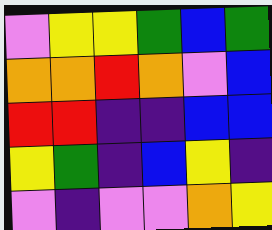[["violet", "yellow", "yellow", "green", "blue", "green"], ["orange", "orange", "red", "orange", "violet", "blue"], ["red", "red", "indigo", "indigo", "blue", "blue"], ["yellow", "green", "indigo", "blue", "yellow", "indigo"], ["violet", "indigo", "violet", "violet", "orange", "yellow"]]